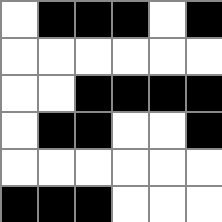[["white", "black", "black", "black", "white", "black"], ["white", "white", "white", "white", "white", "white"], ["white", "white", "black", "black", "black", "black"], ["white", "black", "black", "white", "white", "black"], ["white", "white", "white", "white", "white", "white"], ["black", "black", "black", "white", "white", "white"]]